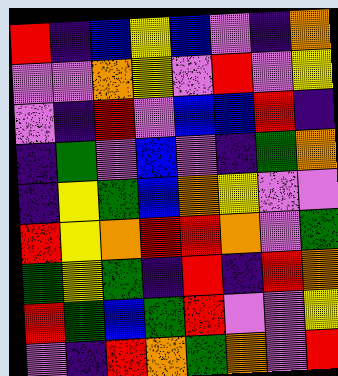[["red", "indigo", "blue", "yellow", "blue", "violet", "indigo", "orange"], ["violet", "violet", "orange", "yellow", "violet", "red", "violet", "yellow"], ["violet", "indigo", "red", "violet", "blue", "blue", "red", "indigo"], ["indigo", "green", "violet", "blue", "violet", "indigo", "green", "orange"], ["indigo", "yellow", "green", "blue", "orange", "yellow", "violet", "violet"], ["red", "yellow", "orange", "red", "red", "orange", "violet", "green"], ["green", "yellow", "green", "indigo", "red", "indigo", "red", "orange"], ["red", "green", "blue", "green", "red", "violet", "violet", "yellow"], ["violet", "indigo", "red", "orange", "green", "orange", "violet", "red"]]